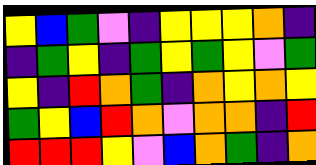[["yellow", "blue", "green", "violet", "indigo", "yellow", "yellow", "yellow", "orange", "indigo"], ["indigo", "green", "yellow", "indigo", "green", "yellow", "green", "yellow", "violet", "green"], ["yellow", "indigo", "red", "orange", "green", "indigo", "orange", "yellow", "orange", "yellow"], ["green", "yellow", "blue", "red", "orange", "violet", "orange", "orange", "indigo", "red"], ["red", "red", "red", "yellow", "violet", "blue", "orange", "green", "indigo", "orange"]]